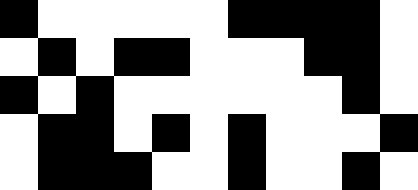[["black", "white", "white", "white", "white", "white", "black", "black", "black", "black", "white"], ["white", "black", "white", "black", "black", "white", "white", "white", "black", "black", "white"], ["black", "white", "black", "white", "white", "white", "white", "white", "white", "black", "white"], ["white", "black", "black", "white", "black", "white", "black", "white", "white", "white", "black"], ["white", "black", "black", "black", "white", "white", "black", "white", "white", "black", "white"]]